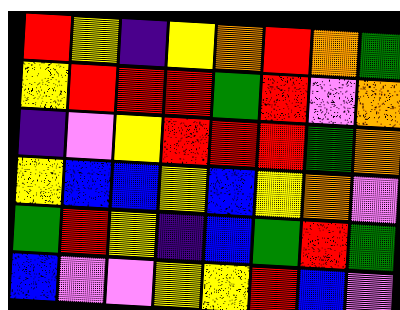[["red", "yellow", "indigo", "yellow", "orange", "red", "orange", "green"], ["yellow", "red", "red", "red", "green", "red", "violet", "orange"], ["indigo", "violet", "yellow", "red", "red", "red", "green", "orange"], ["yellow", "blue", "blue", "yellow", "blue", "yellow", "orange", "violet"], ["green", "red", "yellow", "indigo", "blue", "green", "red", "green"], ["blue", "violet", "violet", "yellow", "yellow", "red", "blue", "violet"]]